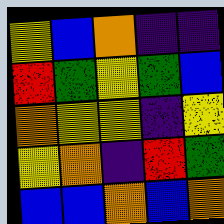[["yellow", "blue", "orange", "indigo", "indigo"], ["red", "green", "yellow", "green", "blue"], ["orange", "yellow", "yellow", "indigo", "yellow"], ["yellow", "orange", "indigo", "red", "green"], ["blue", "blue", "orange", "blue", "orange"]]